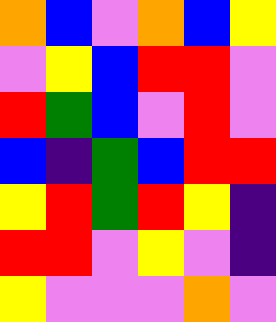[["orange", "blue", "violet", "orange", "blue", "yellow"], ["violet", "yellow", "blue", "red", "red", "violet"], ["red", "green", "blue", "violet", "red", "violet"], ["blue", "indigo", "green", "blue", "red", "red"], ["yellow", "red", "green", "red", "yellow", "indigo"], ["red", "red", "violet", "yellow", "violet", "indigo"], ["yellow", "violet", "violet", "violet", "orange", "violet"]]